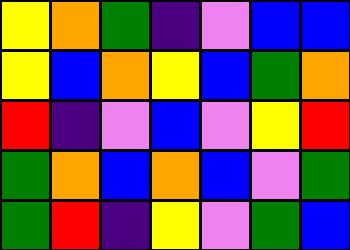[["yellow", "orange", "green", "indigo", "violet", "blue", "blue"], ["yellow", "blue", "orange", "yellow", "blue", "green", "orange"], ["red", "indigo", "violet", "blue", "violet", "yellow", "red"], ["green", "orange", "blue", "orange", "blue", "violet", "green"], ["green", "red", "indigo", "yellow", "violet", "green", "blue"]]